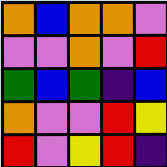[["orange", "blue", "orange", "orange", "violet"], ["violet", "violet", "orange", "violet", "red"], ["green", "blue", "green", "indigo", "blue"], ["orange", "violet", "violet", "red", "yellow"], ["red", "violet", "yellow", "red", "indigo"]]